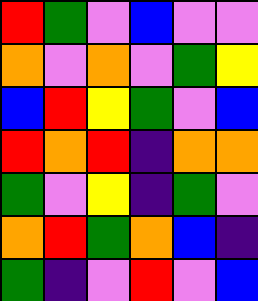[["red", "green", "violet", "blue", "violet", "violet"], ["orange", "violet", "orange", "violet", "green", "yellow"], ["blue", "red", "yellow", "green", "violet", "blue"], ["red", "orange", "red", "indigo", "orange", "orange"], ["green", "violet", "yellow", "indigo", "green", "violet"], ["orange", "red", "green", "orange", "blue", "indigo"], ["green", "indigo", "violet", "red", "violet", "blue"]]